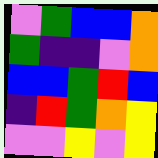[["violet", "green", "blue", "blue", "orange"], ["green", "indigo", "indigo", "violet", "orange"], ["blue", "blue", "green", "red", "blue"], ["indigo", "red", "green", "orange", "yellow"], ["violet", "violet", "yellow", "violet", "yellow"]]